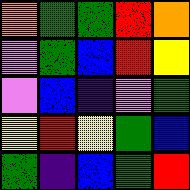[["orange", "green", "green", "red", "orange"], ["violet", "green", "blue", "red", "yellow"], ["violet", "blue", "indigo", "violet", "green"], ["yellow", "red", "yellow", "green", "blue"], ["green", "indigo", "blue", "green", "red"]]